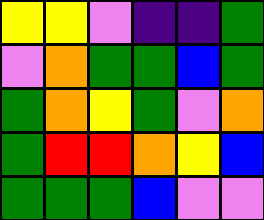[["yellow", "yellow", "violet", "indigo", "indigo", "green"], ["violet", "orange", "green", "green", "blue", "green"], ["green", "orange", "yellow", "green", "violet", "orange"], ["green", "red", "red", "orange", "yellow", "blue"], ["green", "green", "green", "blue", "violet", "violet"]]